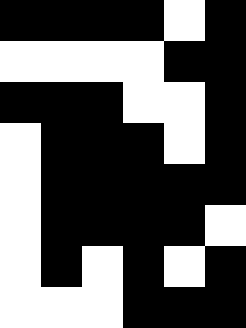[["black", "black", "black", "black", "white", "black"], ["white", "white", "white", "white", "black", "black"], ["black", "black", "black", "white", "white", "black"], ["white", "black", "black", "black", "white", "black"], ["white", "black", "black", "black", "black", "black"], ["white", "black", "black", "black", "black", "white"], ["white", "black", "white", "black", "white", "black"], ["white", "white", "white", "black", "black", "black"]]